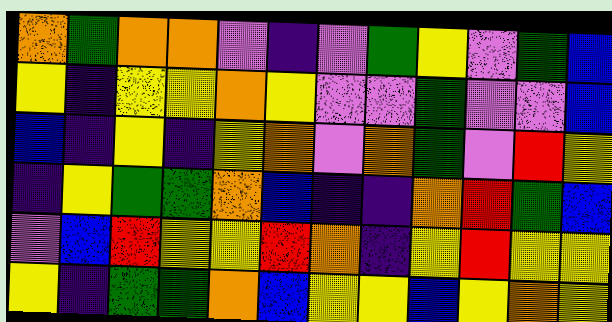[["orange", "green", "orange", "orange", "violet", "indigo", "violet", "green", "yellow", "violet", "green", "blue"], ["yellow", "indigo", "yellow", "yellow", "orange", "yellow", "violet", "violet", "green", "violet", "violet", "blue"], ["blue", "indigo", "yellow", "indigo", "yellow", "orange", "violet", "orange", "green", "violet", "red", "yellow"], ["indigo", "yellow", "green", "green", "orange", "blue", "indigo", "indigo", "orange", "red", "green", "blue"], ["violet", "blue", "red", "yellow", "yellow", "red", "orange", "indigo", "yellow", "red", "yellow", "yellow"], ["yellow", "indigo", "green", "green", "orange", "blue", "yellow", "yellow", "blue", "yellow", "orange", "yellow"]]